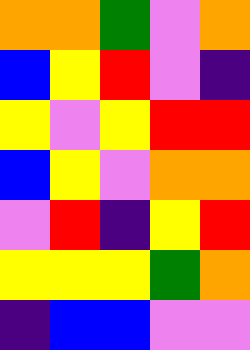[["orange", "orange", "green", "violet", "orange"], ["blue", "yellow", "red", "violet", "indigo"], ["yellow", "violet", "yellow", "red", "red"], ["blue", "yellow", "violet", "orange", "orange"], ["violet", "red", "indigo", "yellow", "red"], ["yellow", "yellow", "yellow", "green", "orange"], ["indigo", "blue", "blue", "violet", "violet"]]